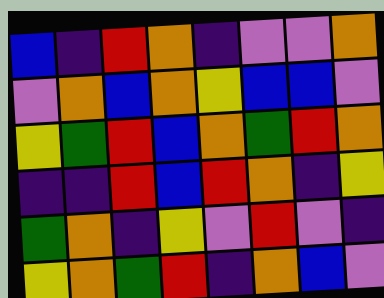[["blue", "indigo", "red", "orange", "indigo", "violet", "violet", "orange"], ["violet", "orange", "blue", "orange", "yellow", "blue", "blue", "violet"], ["yellow", "green", "red", "blue", "orange", "green", "red", "orange"], ["indigo", "indigo", "red", "blue", "red", "orange", "indigo", "yellow"], ["green", "orange", "indigo", "yellow", "violet", "red", "violet", "indigo"], ["yellow", "orange", "green", "red", "indigo", "orange", "blue", "violet"]]